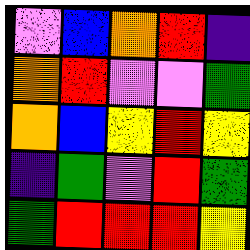[["violet", "blue", "orange", "red", "indigo"], ["orange", "red", "violet", "violet", "green"], ["orange", "blue", "yellow", "red", "yellow"], ["indigo", "green", "violet", "red", "green"], ["green", "red", "red", "red", "yellow"]]